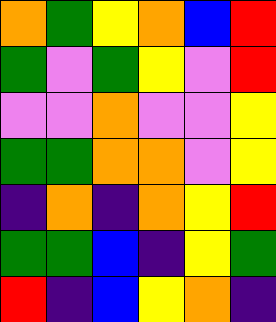[["orange", "green", "yellow", "orange", "blue", "red"], ["green", "violet", "green", "yellow", "violet", "red"], ["violet", "violet", "orange", "violet", "violet", "yellow"], ["green", "green", "orange", "orange", "violet", "yellow"], ["indigo", "orange", "indigo", "orange", "yellow", "red"], ["green", "green", "blue", "indigo", "yellow", "green"], ["red", "indigo", "blue", "yellow", "orange", "indigo"]]